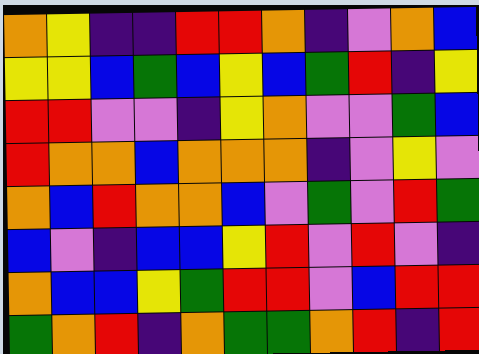[["orange", "yellow", "indigo", "indigo", "red", "red", "orange", "indigo", "violet", "orange", "blue"], ["yellow", "yellow", "blue", "green", "blue", "yellow", "blue", "green", "red", "indigo", "yellow"], ["red", "red", "violet", "violet", "indigo", "yellow", "orange", "violet", "violet", "green", "blue"], ["red", "orange", "orange", "blue", "orange", "orange", "orange", "indigo", "violet", "yellow", "violet"], ["orange", "blue", "red", "orange", "orange", "blue", "violet", "green", "violet", "red", "green"], ["blue", "violet", "indigo", "blue", "blue", "yellow", "red", "violet", "red", "violet", "indigo"], ["orange", "blue", "blue", "yellow", "green", "red", "red", "violet", "blue", "red", "red"], ["green", "orange", "red", "indigo", "orange", "green", "green", "orange", "red", "indigo", "red"]]